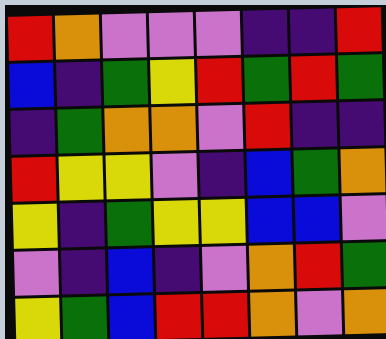[["red", "orange", "violet", "violet", "violet", "indigo", "indigo", "red"], ["blue", "indigo", "green", "yellow", "red", "green", "red", "green"], ["indigo", "green", "orange", "orange", "violet", "red", "indigo", "indigo"], ["red", "yellow", "yellow", "violet", "indigo", "blue", "green", "orange"], ["yellow", "indigo", "green", "yellow", "yellow", "blue", "blue", "violet"], ["violet", "indigo", "blue", "indigo", "violet", "orange", "red", "green"], ["yellow", "green", "blue", "red", "red", "orange", "violet", "orange"]]